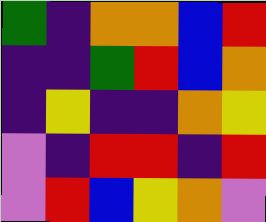[["green", "indigo", "orange", "orange", "blue", "red"], ["indigo", "indigo", "green", "red", "blue", "orange"], ["indigo", "yellow", "indigo", "indigo", "orange", "yellow"], ["violet", "indigo", "red", "red", "indigo", "red"], ["violet", "red", "blue", "yellow", "orange", "violet"]]